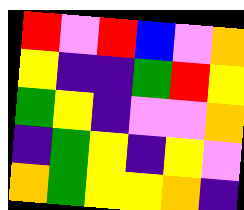[["red", "violet", "red", "blue", "violet", "orange"], ["yellow", "indigo", "indigo", "green", "red", "yellow"], ["green", "yellow", "indigo", "violet", "violet", "orange"], ["indigo", "green", "yellow", "indigo", "yellow", "violet"], ["orange", "green", "yellow", "yellow", "orange", "indigo"]]